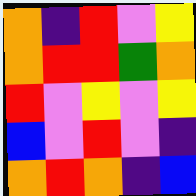[["orange", "indigo", "red", "violet", "yellow"], ["orange", "red", "red", "green", "orange"], ["red", "violet", "yellow", "violet", "yellow"], ["blue", "violet", "red", "violet", "indigo"], ["orange", "red", "orange", "indigo", "blue"]]